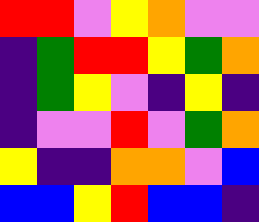[["red", "red", "violet", "yellow", "orange", "violet", "violet"], ["indigo", "green", "red", "red", "yellow", "green", "orange"], ["indigo", "green", "yellow", "violet", "indigo", "yellow", "indigo"], ["indigo", "violet", "violet", "red", "violet", "green", "orange"], ["yellow", "indigo", "indigo", "orange", "orange", "violet", "blue"], ["blue", "blue", "yellow", "red", "blue", "blue", "indigo"]]